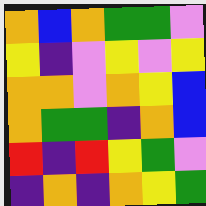[["orange", "blue", "orange", "green", "green", "violet"], ["yellow", "indigo", "violet", "yellow", "violet", "yellow"], ["orange", "orange", "violet", "orange", "yellow", "blue"], ["orange", "green", "green", "indigo", "orange", "blue"], ["red", "indigo", "red", "yellow", "green", "violet"], ["indigo", "orange", "indigo", "orange", "yellow", "green"]]